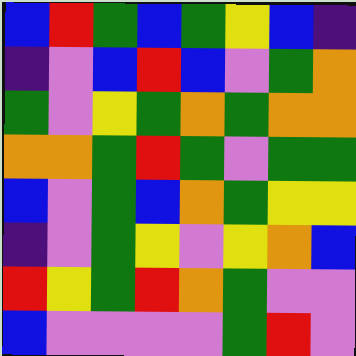[["blue", "red", "green", "blue", "green", "yellow", "blue", "indigo"], ["indigo", "violet", "blue", "red", "blue", "violet", "green", "orange"], ["green", "violet", "yellow", "green", "orange", "green", "orange", "orange"], ["orange", "orange", "green", "red", "green", "violet", "green", "green"], ["blue", "violet", "green", "blue", "orange", "green", "yellow", "yellow"], ["indigo", "violet", "green", "yellow", "violet", "yellow", "orange", "blue"], ["red", "yellow", "green", "red", "orange", "green", "violet", "violet"], ["blue", "violet", "violet", "violet", "violet", "green", "red", "violet"]]